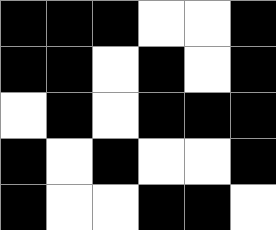[["black", "black", "black", "white", "white", "black"], ["black", "black", "white", "black", "white", "black"], ["white", "black", "white", "black", "black", "black"], ["black", "white", "black", "white", "white", "black"], ["black", "white", "white", "black", "black", "white"]]